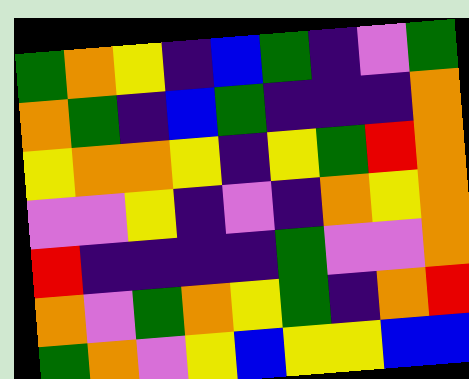[["green", "orange", "yellow", "indigo", "blue", "green", "indigo", "violet", "green"], ["orange", "green", "indigo", "blue", "green", "indigo", "indigo", "indigo", "orange"], ["yellow", "orange", "orange", "yellow", "indigo", "yellow", "green", "red", "orange"], ["violet", "violet", "yellow", "indigo", "violet", "indigo", "orange", "yellow", "orange"], ["red", "indigo", "indigo", "indigo", "indigo", "green", "violet", "violet", "orange"], ["orange", "violet", "green", "orange", "yellow", "green", "indigo", "orange", "red"], ["green", "orange", "violet", "yellow", "blue", "yellow", "yellow", "blue", "blue"]]